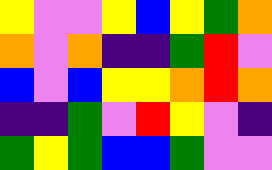[["yellow", "violet", "violet", "yellow", "blue", "yellow", "green", "orange"], ["orange", "violet", "orange", "indigo", "indigo", "green", "red", "violet"], ["blue", "violet", "blue", "yellow", "yellow", "orange", "red", "orange"], ["indigo", "indigo", "green", "violet", "red", "yellow", "violet", "indigo"], ["green", "yellow", "green", "blue", "blue", "green", "violet", "violet"]]